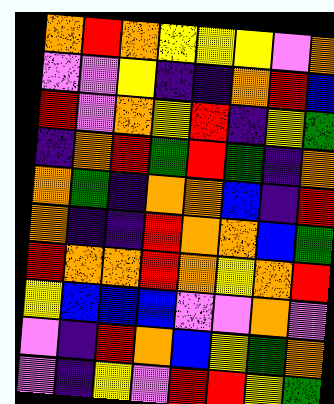[["orange", "red", "orange", "yellow", "yellow", "yellow", "violet", "orange"], ["violet", "violet", "yellow", "indigo", "indigo", "orange", "red", "blue"], ["red", "violet", "orange", "yellow", "red", "indigo", "yellow", "green"], ["indigo", "orange", "red", "green", "red", "green", "indigo", "orange"], ["orange", "green", "indigo", "orange", "orange", "blue", "indigo", "red"], ["orange", "indigo", "indigo", "red", "orange", "orange", "blue", "green"], ["red", "orange", "orange", "red", "orange", "yellow", "orange", "red"], ["yellow", "blue", "blue", "blue", "violet", "violet", "orange", "violet"], ["violet", "indigo", "red", "orange", "blue", "yellow", "green", "orange"], ["violet", "indigo", "yellow", "violet", "red", "red", "yellow", "green"]]